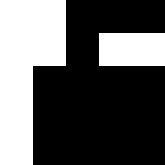[["white", "white", "black", "black", "black"], ["white", "white", "black", "white", "white"], ["white", "black", "black", "black", "black"], ["white", "black", "black", "black", "black"], ["white", "black", "black", "black", "black"]]